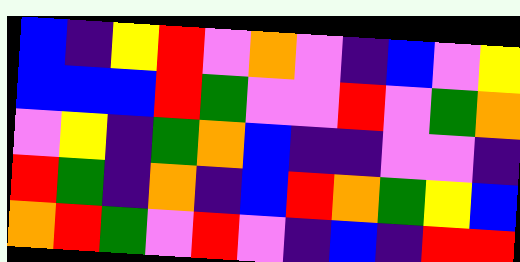[["blue", "indigo", "yellow", "red", "violet", "orange", "violet", "indigo", "blue", "violet", "yellow"], ["blue", "blue", "blue", "red", "green", "violet", "violet", "red", "violet", "green", "orange"], ["violet", "yellow", "indigo", "green", "orange", "blue", "indigo", "indigo", "violet", "violet", "indigo"], ["red", "green", "indigo", "orange", "indigo", "blue", "red", "orange", "green", "yellow", "blue"], ["orange", "red", "green", "violet", "red", "violet", "indigo", "blue", "indigo", "red", "red"]]